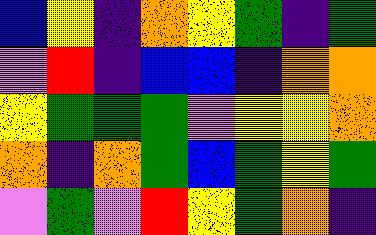[["blue", "yellow", "indigo", "orange", "yellow", "green", "indigo", "green"], ["violet", "red", "indigo", "blue", "blue", "indigo", "orange", "orange"], ["yellow", "green", "green", "green", "violet", "yellow", "yellow", "orange"], ["orange", "indigo", "orange", "green", "blue", "green", "yellow", "green"], ["violet", "green", "violet", "red", "yellow", "green", "orange", "indigo"]]